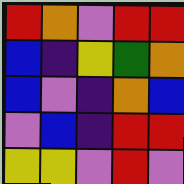[["red", "orange", "violet", "red", "red"], ["blue", "indigo", "yellow", "green", "orange"], ["blue", "violet", "indigo", "orange", "blue"], ["violet", "blue", "indigo", "red", "red"], ["yellow", "yellow", "violet", "red", "violet"]]